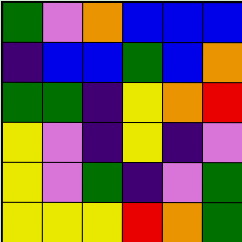[["green", "violet", "orange", "blue", "blue", "blue"], ["indigo", "blue", "blue", "green", "blue", "orange"], ["green", "green", "indigo", "yellow", "orange", "red"], ["yellow", "violet", "indigo", "yellow", "indigo", "violet"], ["yellow", "violet", "green", "indigo", "violet", "green"], ["yellow", "yellow", "yellow", "red", "orange", "green"]]